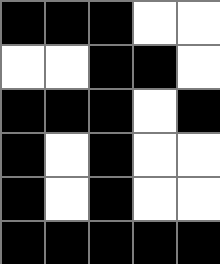[["black", "black", "black", "white", "white"], ["white", "white", "black", "black", "white"], ["black", "black", "black", "white", "black"], ["black", "white", "black", "white", "white"], ["black", "white", "black", "white", "white"], ["black", "black", "black", "black", "black"]]